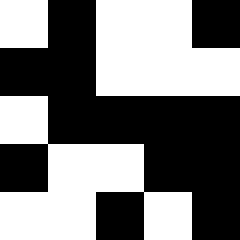[["white", "black", "white", "white", "black"], ["black", "black", "white", "white", "white"], ["white", "black", "black", "black", "black"], ["black", "white", "white", "black", "black"], ["white", "white", "black", "white", "black"]]